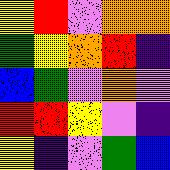[["yellow", "red", "violet", "orange", "orange"], ["green", "yellow", "orange", "red", "indigo"], ["blue", "green", "violet", "orange", "violet"], ["red", "red", "yellow", "violet", "indigo"], ["yellow", "indigo", "violet", "green", "blue"]]